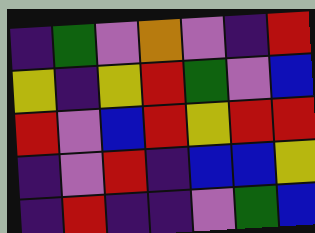[["indigo", "green", "violet", "orange", "violet", "indigo", "red"], ["yellow", "indigo", "yellow", "red", "green", "violet", "blue"], ["red", "violet", "blue", "red", "yellow", "red", "red"], ["indigo", "violet", "red", "indigo", "blue", "blue", "yellow"], ["indigo", "red", "indigo", "indigo", "violet", "green", "blue"]]